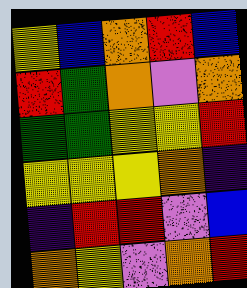[["yellow", "blue", "orange", "red", "blue"], ["red", "green", "orange", "violet", "orange"], ["green", "green", "yellow", "yellow", "red"], ["yellow", "yellow", "yellow", "orange", "indigo"], ["indigo", "red", "red", "violet", "blue"], ["orange", "yellow", "violet", "orange", "red"]]